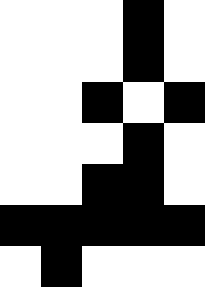[["white", "white", "white", "black", "white"], ["white", "white", "white", "black", "white"], ["white", "white", "black", "white", "black"], ["white", "white", "white", "black", "white"], ["white", "white", "black", "black", "white"], ["black", "black", "black", "black", "black"], ["white", "black", "white", "white", "white"]]